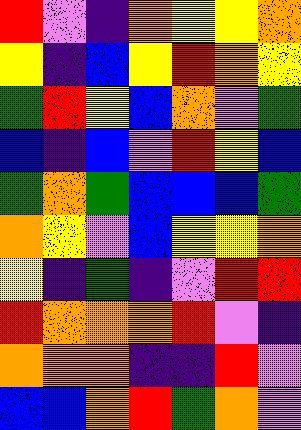[["red", "violet", "indigo", "orange", "yellow", "yellow", "orange"], ["yellow", "indigo", "blue", "yellow", "red", "orange", "yellow"], ["green", "red", "yellow", "blue", "orange", "violet", "green"], ["blue", "indigo", "blue", "violet", "red", "yellow", "blue"], ["green", "orange", "green", "blue", "blue", "blue", "green"], ["orange", "yellow", "violet", "blue", "yellow", "yellow", "orange"], ["yellow", "indigo", "green", "indigo", "violet", "red", "red"], ["red", "orange", "orange", "orange", "red", "violet", "indigo"], ["orange", "orange", "orange", "indigo", "indigo", "red", "violet"], ["blue", "blue", "orange", "red", "green", "orange", "violet"]]